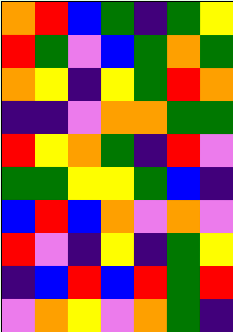[["orange", "red", "blue", "green", "indigo", "green", "yellow"], ["red", "green", "violet", "blue", "green", "orange", "green"], ["orange", "yellow", "indigo", "yellow", "green", "red", "orange"], ["indigo", "indigo", "violet", "orange", "orange", "green", "green"], ["red", "yellow", "orange", "green", "indigo", "red", "violet"], ["green", "green", "yellow", "yellow", "green", "blue", "indigo"], ["blue", "red", "blue", "orange", "violet", "orange", "violet"], ["red", "violet", "indigo", "yellow", "indigo", "green", "yellow"], ["indigo", "blue", "red", "blue", "red", "green", "red"], ["violet", "orange", "yellow", "violet", "orange", "green", "indigo"]]